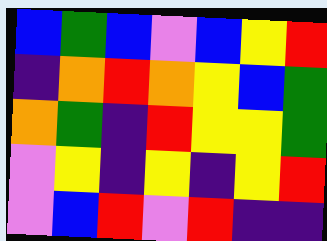[["blue", "green", "blue", "violet", "blue", "yellow", "red"], ["indigo", "orange", "red", "orange", "yellow", "blue", "green"], ["orange", "green", "indigo", "red", "yellow", "yellow", "green"], ["violet", "yellow", "indigo", "yellow", "indigo", "yellow", "red"], ["violet", "blue", "red", "violet", "red", "indigo", "indigo"]]